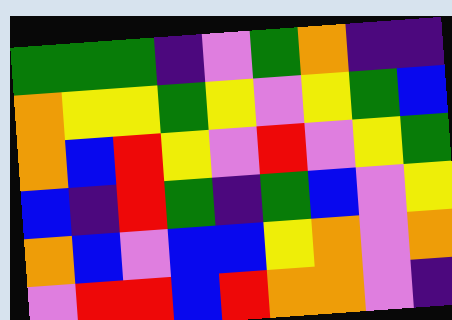[["green", "green", "green", "indigo", "violet", "green", "orange", "indigo", "indigo"], ["orange", "yellow", "yellow", "green", "yellow", "violet", "yellow", "green", "blue"], ["orange", "blue", "red", "yellow", "violet", "red", "violet", "yellow", "green"], ["blue", "indigo", "red", "green", "indigo", "green", "blue", "violet", "yellow"], ["orange", "blue", "violet", "blue", "blue", "yellow", "orange", "violet", "orange"], ["violet", "red", "red", "blue", "red", "orange", "orange", "violet", "indigo"]]